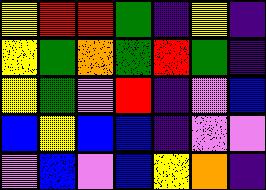[["yellow", "red", "red", "green", "indigo", "yellow", "indigo"], ["yellow", "green", "orange", "green", "red", "green", "indigo"], ["yellow", "green", "violet", "red", "indigo", "violet", "blue"], ["blue", "yellow", "blue", "blue", "indigo", "violet", "violet"], ["violet", "blue", "violet", "blue", "yellow", "orange", "indigo"]]